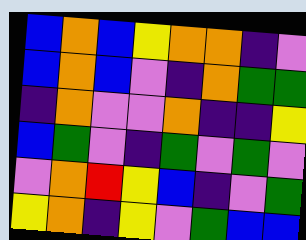[["blue", "orange", "blue", "yellow", "orange", "orange", "indigo", "violet"], ["blue", "orange", "blue", "violet", "indigo", "orange", "green", "green"], ["indigo", "orange", "violet", "violet", "orange", "indigo", "indigo", "yellow"], ["blue", "green", "violet", "indigo", "green", "violet", "green", "violet"], ["violet", "orange", "red", "yellow", "blue", "indigo", "violet", "green"], ["yellow", "orange", "indigo", "yellow", "violet", "green", "blue", "blue"]]